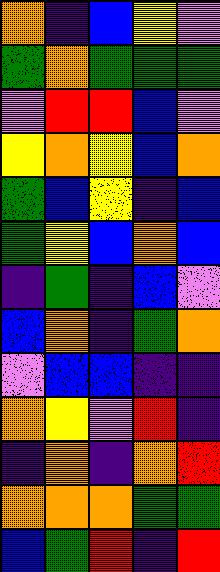[["orange", "indigo", "blue", "yellow", "violet"], ["green", "orange", "green", "green", "green"], ["violet", "red", "red", "blue", "violet"], ["yellow", "orange", "yellow", "blue", "orange"], ["green", "blue", "yellow", "indigo", "blue"], ["green", "yellow", "blue", "orange", "blue"], ["indigo", "green", "indigo", "blue", "violet"], ["blue", "orange", "indigo", "green", "orange"], ["violet", "blue", "blue", "indigo", "indigo"], ["orange", "yellow", "violet", "red", "indigo"], ["indigo", "orange", "indigo", "orange", "red"], ["orange", "orange", "orange", "green", "green"], ["blue", "green", "red", "indigo", "red"]]